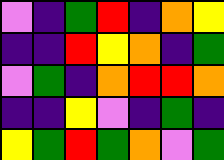[["violet", "indigo", "green", "red", "indigo", "orange", "yellow"], ["indigo", "indigo", "red", "yellow", "orange", "indigo", "green"], ["violet", "green", "indigo", "orange", "red", "red", "orange"], ["indigo", "indigo", "yellow", "violet", "indigo", "green", "indigo"], ["yellow", "green", "red", "green", "orange", "violet", "green"]]